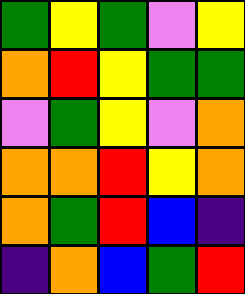[["green", "yellow", "green", "violet", "yellow"], ["orange", "red", "yellow", "green", "green"], ["violet", "green", "yellow", "violet", "orange"], ["orange", "orange", "red", "yellow", "orange"], ["orange", "green", "red", "blue", "indigo"], ["indigo", "orange", "blue", "green", "red"]]